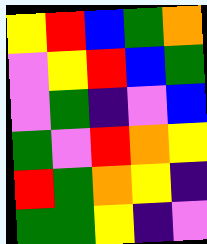[["yellow", "red", "blue", "green", "orange"], ["violet", "yellow", "red", "blue", "green"], ["violet", "green", "indigo", "violet", "blue"], ["green", "violet", "red", "orange", "yellow"], ["red", "green", "orange", "yellow", "indigo"], ["green", "green", "yellow", "indigo", "violet"]]